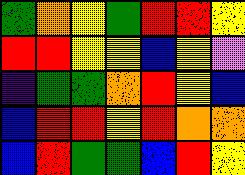[["green", "orange", "yellow", "green", "red", "red", "yellow"], ["red", "red", "yellow", "yellow", "blue", "yellow", "violet"], ["indigo", "green", "green", "orange", "red", "yellow", "blue"], ["blue", "red", "red", "yellow", "red", "orange", "orange"], ["blue", "red", "green", "green", "blue", "red", "yellow"]]